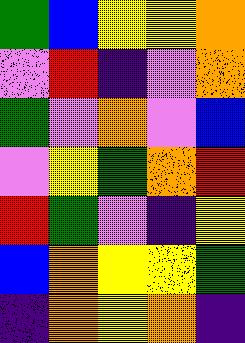[["green", "blue", "yellow", "yellow", "orange"], ["violet", "red", "indigo", "violet", "orange"], ["green", "violet", "orange", "violet", "blue"], ["violet", "yellow", "green", "orange", "red"], ["red", "green", "violet", "indigo", "yellow"], ["blue", "orange", "yellow", "yellow", "green"], ["indigo", "orange", "yellow", "orange", "indigo"]]